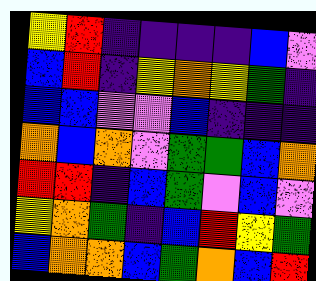[["yellow", "red", "indigo", "indigo", "indigo", "indigo", "blue", "violet"], ["blue", "red", "indigo", "yellow", "orange", "yellow", "green", "indigo"], ["blue", "blue", "violet", "violet", "blue", "indigo", "indigo", "indigo"], ["orange", "blue", "orange", "violet", "green", "green", "blue", "orange"], ["red", "red", "indigo", "blue", "green", "violet", "blue", "violet"], ["yellow", "orange", "green", "indigo", "blue", "red", "yellow", "green"], ["blue", "orange", "orange", "blue", "green", "orange", "blue", "red"]]